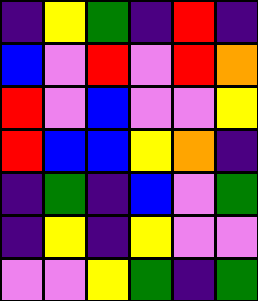[["indigo", "yellow", "green", "indigo", "red", "indigo"], ["blue", "violet", "red", "violet", "red", "orange"], ["red", "violet", "blue", "violet", "violet", "yellow"], ["red", "blue", "blue", "yellow", "orange", "indigo"], ["indigo", "green", "indigo", "blue", "violet", "green"], ["indigo", "yellow", "indigo", "yellow", "violet", "violet"], ["violet", "violet", "yellow", "green", "indigo", "green"]]